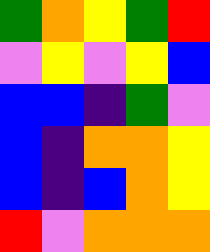[["green", "orange", "yellow", "green", "red"], ["violet", "yellow", "violet", "yellow", "blue"], ["blue", "blue", "indigo", "green", "violet"], ["blue", "indigo", "orange", "orange", "yellow"], ["blue", "indigo", "blue", "orange", "yellow"], ["red", "violet", "orange", "orange", "orange"]]